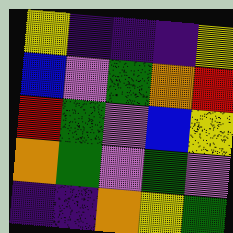[["yellow", "indigo", "indigo", "indigo", "yellow"], ["blue", "violet", "green", "orange", "red"], ["red", "green", "violet", "blue", "yellow"], ["orange", "green", "violet", "green", "violet"], ["indigo", "indigo", "orange", "yellow", "green"]]